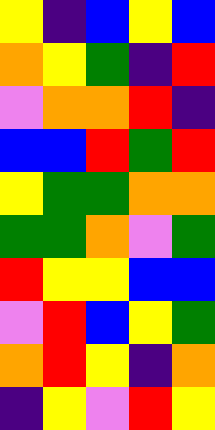[["yellow", "indigo", "blue", "yellow", "blue"], ["orange", "yellow", "green", "indigo", "red"], ["violet", "orange", "orange", "red", "indigo"], ["blue", "blue", "red", "green", "red"], ["yellow", "green", "green", "orange", "orange"], ["green", "green", "orange", "violet", "green"], ["red", "yellow", "yellow", "blue", "blue"], ["violet", "red", "blue", "yellow", "green"], ["orange", "red", "yellow", "indigo", "orange"], ["indigo", "yellow", "violet", "red", "yellow"]]